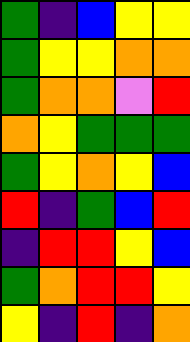[["green", "indigo", "blue", "yellow", "yellow"], ["green", "yellow", "yellow", "orange", "orange"], ["green", "orange", "orange", "violet", "red"], ["orange", "yellow", "green", "green", "green"], ["green", "yellow", "orange", "yellow", "blue"], ["red", "indigo", "green", "blue", "red"], ["indigo", "red", "red", "yellow", "blue"], ["green", "orange", "red", "red", "yellow"], ["yellow", "indigo", "red", "indigo", "orange"]]